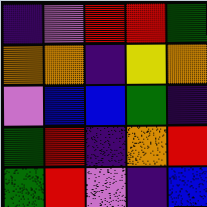[["indigo", "violet", "red", "red", "green"], ["orange", "orange", "indigo", "yellow", "orange"], ["violet", "blue", "blue", "green", "indigo"], ["green", "red", "indigo", "orange", "red"], ["green", "red", "violet", "indigo", "blue"]]